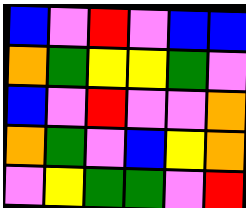[["blue", "violet", "red", "violet", "blue", "blue"], ["orange", "green", "yellow", "yellow", "green", "violet"], ["blue", "violet", "red", "violet", "violet", "orange"], ["orange", "green", "violet", "blue", "yellow", "orange"], ["violet", "yellow", "green", "green", "violet", "red"]]